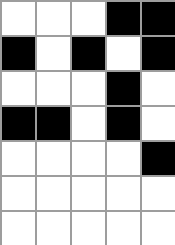[["white", "white", "white", "black", "black"], ["black", "white", "black", "white", "black"], ["white", "white", "white", "black", "white"], ["black", "black", "white", "black", "white"], ["white", "white", "white", "white", "black"], ["white", "white", "white", "white", "white"], ["white", "white", "white", "white", "white"]]